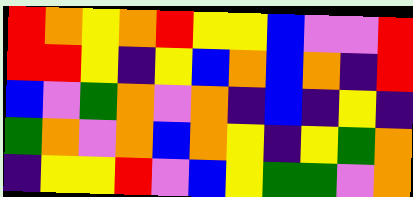[["red", "orange", "yellow", "orange", "red", "yellow", "yellow", "blue", "violet", "violet", "red"], ["red", "red", "yellow", "indigo", "yellow", "blue", "orange", "blue", "orange", "indigo", "red"], ["blue", "violet", "green", "orange", "violet", "orange", "indigo", "blue", "indigo", "yellow", "indigo"], ["green", "orange", "violet", "orange", "blue", "orange", "yellow", "indigo", "yellow", "green", "orange"], ["indigo", "yellow", "yellow", "red", "violet", "blue", "yellow", "green", "green", "violet", "orange"]]